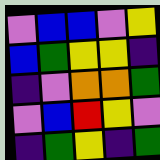[["violet", "blue", "blue", "violet", "yellow"], ["blue", "green", "yellow", "yellow", "indigo"], ["indigo", "violet", "orange", "orange", "green"], ["violet", "blue", "red", "yellow", "violet"], ["indigo", "green", "yellow", "indigo", "green"]]